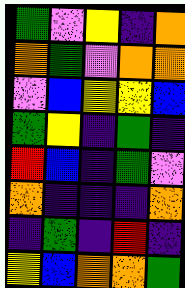[["green", "violet", "yellow", "indigo", "orange"], ["orange", "green", "violet", "orange", "orange"], ["violet", "blue", "yellow", "yellow", "blue"], ["green", "yellow", "indigo", "green", "indigo"], ["red", "blue", "indigo", "green", "violet"], ["orange", "indigo", "indigo", "indigo", "orange"], ["indigo", "green", "indigo", "red", "indigo"], ["yellow", "blue", "orange", "orange", "green"]]